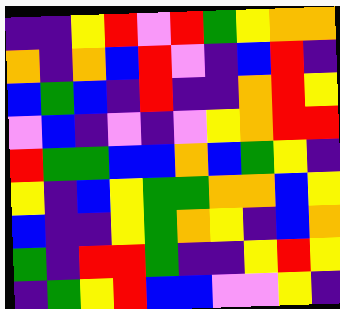[["indigo", "indigo", "yellow", "red", "violet", "red", "green", "yellow", "orange", "orange"], ["orange", "indigo", "orange", "blue", "red", "violet", "indigo", "blue", "red", "indigo"], ["blue", "green", "blue", "indigo", "red", "indigo", "indigo", "orange", "red", "yellow"], ["violet", "blue", "indigo", "violet", "indigo", "violet", "yellow", "orange", "red", "red"], ["red", "green", "green", "blue", "blue", "orange", "blue", "green", "yellow", "indigo"], ["yellow", "indigo", "blue", "yellow", "green", "green", "orange", "orange", "blue", "yellow"], ["blue", "indigo", "indigo", "yellow", "green", "orange", "yellow", "indigo", "blue", "orange"], ["green", "indigo", "red", "red", "green", "indigo", "indigo", "yellow", "red", "yellow"], ["indigo", "green", "yellow", "red", "blue", "blue", "violet", "violet", "yellow", "indigo"]]